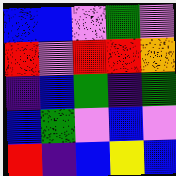[["blue", "blue", "violet", "green", "violet"], ["red", "violet", "red", "red", "orange"], ["indigo", "blue", "green", "indigo", "green"], ["blue", "green", "violet", "blue", "violet"], ["red", "indigo", "blue", "yellow", "blue"]]